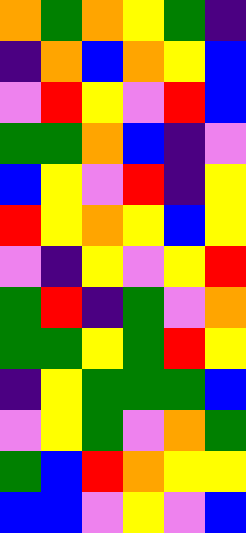[["orange", "green", "orange", "yellow", "green", "indigo"], ["indigo", "orange", "blue", "orange", "yellow", "blue"], ["violet", "red", "yellow", "violet", "red", "blue"], ["green", "green", "orange", "blue", "indigo", "violet"], ["blue", "yellow", "violet", "red", "indigo", "yellow"], ["red", "yellow", "orange", "yellow", "blue", "yellow"], ["violet", "indigo", "yellow", "violet", "yellow", "red"], ["green", "red", "indigo", "green", "violet", "orange"], ["green", "green", "yellow", "green", "red", "yellow"], ["indigo", "yellow", "green", "green", "green", "blue"], ["violet", "yellow", "green", "violet", "orange", "green"], ["green", "blue", "red", "orange", "yellow", "yellow"], ["blue", "blue", "violet", "yellow", "violet", "blue"]]